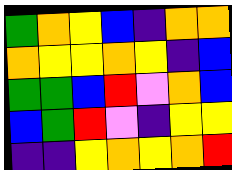[["green", "orange", "yellow", "blue", "indigo", "orange", "orange"], ["orange", "yellow", "yellow", "orange", "yellow", "indigo", "blue"], ["green", "green", "blue", "red", "violet", "orange", "blue"], ["blue", "green", "red", "violet", "indigo", "yellow", "yellow"], ["indigo", "indigo", "yellow", "orange", "yellow", "orange", "red"]]